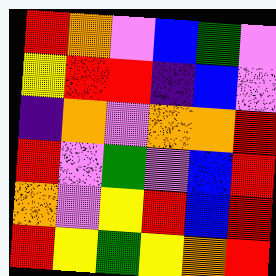[["red", "orange", "violet", "blue", "green", "violet"], ["yellow", "red", "red", "indigo", "blue", "violet"], ["indigo", "orange", "violet", "orange", "orange", "red"], ["red", "violet", "green", "violet", "blue", "red"], ["orange", "violet", "yellow", "red", "blue", "red"], ["red", "yellow", "green", "yellow", "orange", "red"]]